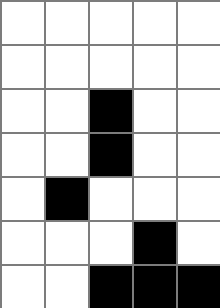[["white", "white", "white", "white", "white"], ["white", "white", "white", "white", "white"], ["white", "white", "black", "white", "white"], ["white", "white", "black", "white", "white"], ["white", "black", "white", "white", "white"], ["white", "white", "white", "black", "white"], ["white", "white", "black", "black", "black"]]